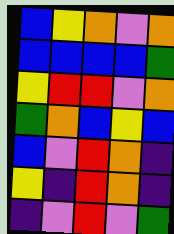[["blue", "yellow", "orange", "violet", "orange"], ["blue", "blue", "blue", "blue", "green"], ["yellow", "red", "red", "violet", "orange"], ["green", "orange", "blue", "yellow", "blue"], ["blue", "violet", "red", "orange", "indigo"], ["yellow", "indigo", "red", "orange", "indigo"], ["indigo", "violet", "red", "violet", "green"]]